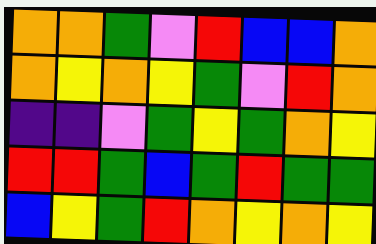[["orange", "orange", "green", "violet", "red", "blue", "blue", "orange"], ["orange", "yellow", "orange", "yellow", "green", "violet", "red", "orange"], ["indigo", "indigo", "violet", "green", "yellow", "green", "orange", "yellow"], ["red", "red", "green", "blue", "green", "red", "green", "green"], ["blue", "yellow", "green", "red", "orange", "yellow", "orange", "yellow"]]